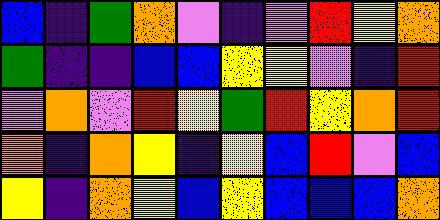[["blue", "indigo", "green", "orange", "violet", "indigo", "violet", "red", "yellow", "orange"], ["green", "indigo", "indigo", "blue", "blue", "yellow", "yellow", "violet", "indigo", "red"], ["violet", "orange", "violet", "red", "yellow", "green", "red", "yellow", "orange", "red"], ["orange", "indigo", "orange", "yellow", "indigo", "yellow", "blue", "red", "violet", "blue"], ["yellow", "indigo", "orange", "yellow", "blue", "yellow", "blue", "blue", "blue", "orange"]]